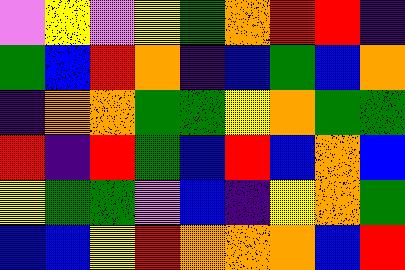[["violet", "yellow", "violet", "yellow", "green", "orange", "red", "red", "indigo"], ["green", "blue", "red", "orange", "indigo", "blue", "green", "blue", "orange"], ["indigo", "orange", "orange", "green", "green", "yellow", "orange", "green", "green"], ["red", "indigo", "red", "green", "blue", "red", "blue", "orange", "blue"], ["yellow", "green", "green", "violet", "blue", "indigo", "yellow", "orange", "green"], ["blue", "blue", "yellow", "red", "orange", "orange", "orange", "blue", "red"]]